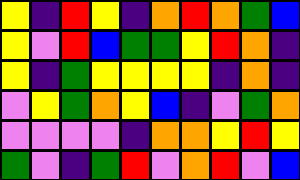[["yellow", "indigo", "red", "yellow", "indigo", "orange", "red", "orange", "green", "blue"], ["yellow", "violet", "red", "blue", "green", "green", "yellow", "red", "orange", "indigo"], ["yellow", "indigo", "green", "yellow", "yellow", "yellow", "yellow", "indigo", "orange", "indigo"], ["violet", "yellow", "green", "orange", "yellow", "blue", "indigo", "violet", "green", "orange"], ["violet", "violet", "violet", "violet", "indigo", "orange", "orange", "yellow", "red", "yellow"], ["green", "violet", "indigo", "green", "red", "violet", "orange", "red", "violet", "blue"]]